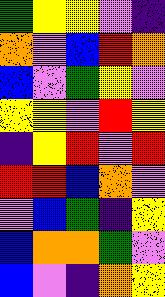[["green", "yellow", "yellow", "violet", "indigo"], ["orange", "violet", "blue", "red", "orange"], ["blue", "violet", "green", "yellow", "violet"], ["yellow", "yellow", "violet", "red", "yellow"], ["indigo", "yellow", "red", "violet", "red"], ["red", "red", "blue", "orange", "violet"], ["violet", "blue", "green", "indigo", "yellow"], ["blue", "orange", "orange", "green", "violet"], ["blue", "violet", "indigo", "orange", "yellow"]]